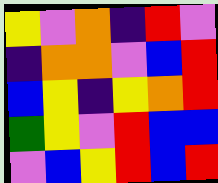[["yellow", "violet", "orange", "indigo", "red", "violet"], ["indigo", "orange", "orange", "violet", "blue", "red"], ["blue", "yellow", "indigo", "yellow", "orange", "red"], ["green", "yellow", "violet", "red", "blue", "blue"], ["violet", "blue", "yellow", "red", "blue", "red"]]